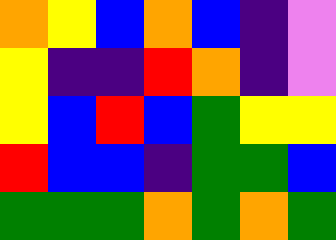[["orange", "yellow", "blue", "orange", "blue", "indigo", "violet"], ["yellow", "indigo", "indigo", "red", "orange", "indigo", "violet"], ["yellow", "blue", "red", "blue", "green", "yellow", "yellow"], ["red", "blue", "blue", "indigo", "green", "green", "blue"], ["green", "green", "green", "orange", "green", "orange", "green"]]